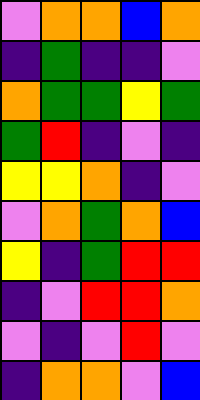[["violet", "orange", "orange", "blue", "orange"], ["indigo", "green", "indigo", "indigo", "violet"], ["orange", "green", "green", "yellow", "green"], ["green", "red", "indigo", "violet", "indigo"], ["yellow", "yellow", "orange", "indigo", "violet"], ["violet", "orange", "green", "orange", "blue"], ["yellow", "indigo", "green", "red", "red"], ["indigo", "violet", "red", "red", "orange"], ["violet", "indigo", "violet", "red", "violet"], ["indigo", "orange", "orange", "violet", "blue"]]